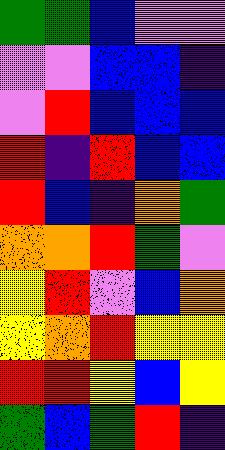[["green", "green", "blue", "violet", "violet"], ["violet", "violet", "blue", "blue", "indigo"], ["violet", "red", "blue", "blue", "blue"], ["red", "indigo", "red", "blue", "blue"], ["red", "blue", "indigo", "orange", "green"], ["orange", "orange", "red", "green", "violet"], ["yellow", "red", "violet", "blue", "orange"], ["yellow", "orange", "red", "yellow", "yellow"], ["red", "red", "yellow", "blue", "yellow"], ["green", "blue", "green", "red", "indigo"]]